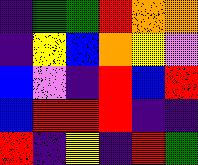[["indigo", "green", "green", "red", "orange", "orange"], ["indigo", "yellow", "blue", "orange", "yellow", "violet"], ["blue", "violet", "indigo", "red", "blue", "red"], ["blue", "red", "red", "red", "indigo", "indigo"], ["red", "indigo", "yellow", "indigo", "red", "green"]]